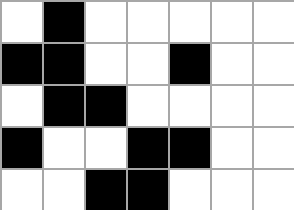[["white", "black", "white", "white", "white", "white", "white"], ["black", "black", "white", "white", "black", "white", "white"], ["white", "black", "black", "white", "white", "white", "white"], ["black", "white", "white", "black", "black", "white", "white"], ["white", "white", "black", "black", "white", "white", "white"]]